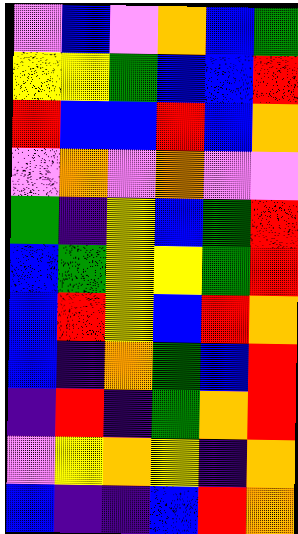[["violet", "blue", "violet", "orange", "blue", "green"], ["yellow", "yellow", "green", "blue", "blue", "red"], ["red", "blue", "blue", "red", "blue", "orange"], ["violet", "orange", "violet", "orange", "violet", "violet"], ["green", "indigo", "yellow", "blue", "green", "red"], ["blue", "green", "yellow", "yellow", "green", "red"], ["blue", "red", "yellow", "blue", "red", "orange"], ["blue", "indigo", "orange", "green", "blue", "red"], ["indigo", "red", "indigo", "green", "orange", "red"], ["violet", "yellow", "orange", "yellow", "indigo", "orange"], ["blue", "indigo", "indigo", "blue", "red", "orange"]]